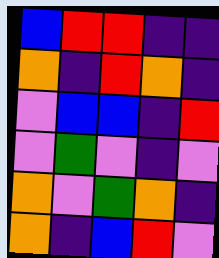[["blue", "red", "red", "indigo", "indigo"], ["orange", "indigo", "red", "orange", "indigo"], ["violet", "blue", "blue", "indigo", "red"], ["violet", "green", "violet", "indigo", "violet"], ["orange", "violet", "green", "orange", "indigo"], ["orange", "indigo", "blue", "red", "violet"]]